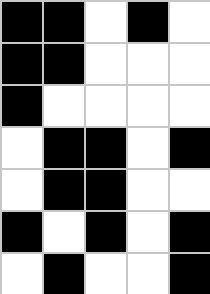[["black", "black", "white", "black", "white"], ["black", "black", "white", "white", "white"], ["black", "white", "white", "white", "white"], ["white", "black", "black", "white", "black"], ["white", "black", "black", "white", "white"], ["black", "white", "black", "white", "black"], ["white", "black", "white", "white", "black"]]